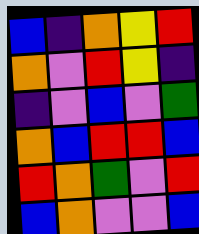[["blue", "indigo", "orange", "yellow", "red"], ["orange", "violet", "red", "yellow", "indigo"], ["indigo", "violet", "blue", "violet", "green"], ["orange", "blue", "red", "red", "blue"], ["red", "orange", "green", "violet", "red"], ["blue", "orange", "violet", "violet", "blue"]]